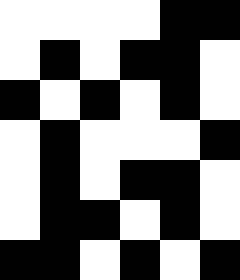[["white", "white", "white", "white", "black", "black"], ["white", "black", "white", "black", "black", "white"], ["black", "white", "black", "white", "black", "white"], ["white", "black", "white", "white", "white", "black"], ["white", "black", "white", "black", "black", "white"], ["white", "black", "black", "white", "black", "white"], ["black", "black", "white", "black", "white", "black"]]